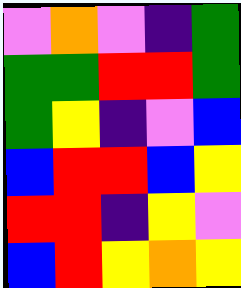[["violet", "orange", "violet", "indigo", "green"], ["green", "green", "red", "red", "green"], ["green", "yellow", "indigo", "violet", "blue"], ["blue", "red", "red", "blue", "yellow"], ["red", "red", "indigo", "yellow", "violet"], ["blue", "red", "yellow", "orange", "yellow"]]